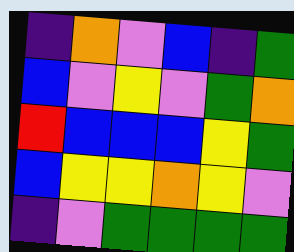[["indigo", "orange", "violet", "blue", "indigo", "green"], ["blue", "violet", "yellow", "violet", "green", "orange"], ["red", "blue", "blue", "blue", "yellow", "green"], ["blue", "yellow", "yellow", "orange", "yellow", "violet"], ["indigo", "violet", "green", "green", "green", "green"]]